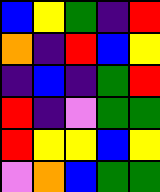[["blue", "yellow", "green", "indigo", "red"], ["orange", "indigo", "red", "blue", "yellow"], ["indigo", "blue", "indigo", "green", "red"], ["red", "indigo", "violet", "green", "green"], ["red", "yellow", "yellow", "blue", "yellow"], ["violet", "orange", "blue", "green", "green"]]